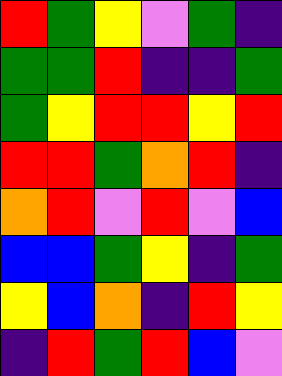[["red", "green", "yellow", "violet", "green", "indigo"], ["green", "green", "red", "indigo", "indigo", "green"], ["green", "yellow", "red", "red", "yellow", "red"], ["red", "red", "green", "orange", "red", "indigo"], ["orange", "red", "violet", "red", "violet", "blue"], ["blue", "blue", "green", "yellow", "indigo", "green"], ["yellow", "blue", "orange", "indigo", "red", "yellow"], ["indigo", "red", "green", "red", "blue", "violet"]]